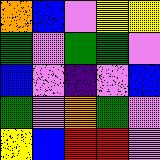[["orange", "blue", "violet", "yellow", "yellow"], ["green", "violet", "green", "green", "violet"], ["blue", "violet", "indigo", "violet", "blue"], ["green", "violet", "orange", "green", "violet"], ["yellow", "blue", "red", "red", "violet"]]